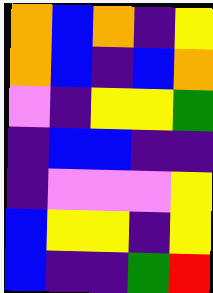[["orange", "blue", "orange", "indigo", "yellow"], ["orange", "blue", "indigo", "blue", "orange"], ["violet", "indigo", "yellow", "yellow", "green"], ["indigo", "blue", "blue", "indigo", "indigo"], ["indigo", "violet", "violet", "violet", "yellow"], ["blue", "yellow", "yellow", "indigo", "yellow"], ["blue", "indigo", "indigo", "green", "red"]]